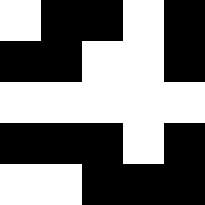[["white", "black", "black", "white", "black"], ["black", "black", "white", "white", "black"], ["white", "white", "white", "white", "white"], ["black", "black", "black", "white", "black"], ["white", "white", "black", "black", "black"]]